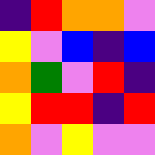[["indigo", "red", "orange", "orange", "violet"], ["yellow", "violet", "blue", "indigo", "blue"], ["orange", "green", "violet", "red", "indigo"], ["yellow", "red", "red", "indigo", "red"], ["orange", "violet", "yellow", "violet", "violet"]]